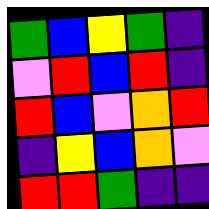[["green", "blue", "yellow", "green", "indigo"], ["violet", "red", "blue", "red", "indigo"], ["red", "blue", "violet", "orange", "red"], ["indigo", "yellow", "blue", "orange", "violet"], ["red", "red", "green", "indigo", "indigo"]]